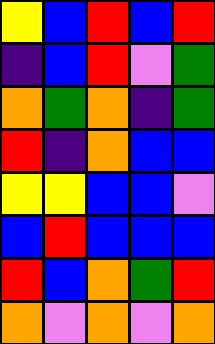[["yellow", "blue", "red", "blue", "red"], ["indigo", "blue", "red", "violet", "green"], ["orange", "green", "orange", "indigo", "green"], ["red", "indigo", "orange", "blue", "blue"], ["yellow", "yellow", "blue", "blue", "violet"], ["blue", "red", "blue", "blue", "blue"], ["red", "blue", "orange", "green", "red"], ["orange", "violet", "orange", "violet", "orange"]]